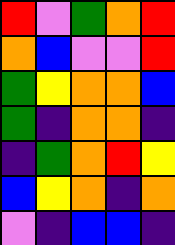[["red", "violet", "green", "orange", "red"], ["orange", "blue", "violet", "violet", "red"], ["green", "yellow", "orange", "orange", "blue"], ["green", "indigo", "orange", "orange", "indigo"], ["indigo", "green", "orange", "red", "yellow"], ["blue", "yellow", "orange", "indigo", "orange"], ["violet", "indigo", "blue", "blue", "indigo"]]